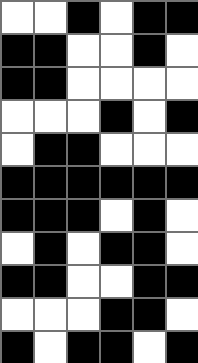[["white", "white", "black", "white", "black", "black"], ["black", "black", "white", "white", "black", "white"], ["black", "black", "white", "white", "white", "white"], ["white", "white", "white", "black", "white", "black"], ["white", "black", "black", "white", "white", "white"], ["black", "black", "black", "black", "black", "black"], ["black", "black", "black", "white", "black", "white"], ["white", "black", "white", "black", "black", "white"], ["black", "black", "white", "white", "black", "black"], ["white", "white", "white", "black", "black", "white"], ["black", "white", "black", "black", "white", "black"]]